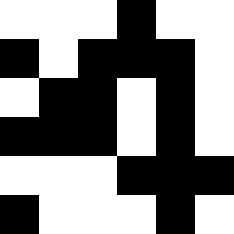[["white", "white", "white", "black", "white", "white"], ["black", "white", "black", "black", "black", "white"], ["white", "black", "black", "white", "black", "white"], ["black", "black", "black", "white", "black", "white"], ["white", "white", "white", "black", "black", "black"], ["black", "white", "white", "white", "black", "white"]]